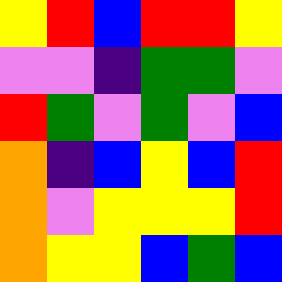[["yellow", "red", "blue", "red", "red", "yellow"], ["violet", "violet", "indigo", "green", "green", "violet"], ["red", "green", "violet", "green", "violet", "blue"], ["orange", "indigo", "blue", "yellow", "blue", "red"], ["orange", "violet", "yellow", "yellow", "yellow", "red"], ["orange", "yellow", "yellow", "blue", "green", "blue"]]